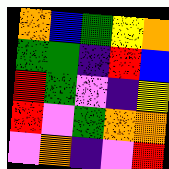[["orange", "blue", "green", "yellow", "orange"], ["green", "green", "indigo", "red", "blue"], ["red", "green", "violet", "indigo", "yellow"], ["red", "violet", "green", "orange", "orange"], ["violet", "orange", "indigo", "violet", "red"]]